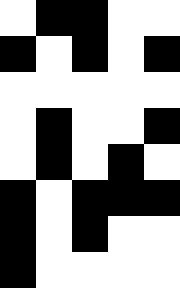[["white", "black", "black", "white", "white"], ["black", "white", "black", "white", "black"], ["white", "white", "white", "white", "white"], ["white", "black", "white", "white", "black"], ["white", "black", "white", "black", "white"], ["black", "white", "black", "black", "black"], ["black", "white", "black", "white", "white"], ["black", "white", "white", "white", "white"]]